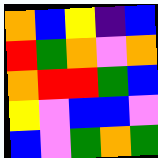[["orange", "blue", "yellow", "indigo", "blue"], ["red", "green", "orange", "violet", "orange"], ["orange", "red", "red", "green", "blue"], ["yellow", "violet", "blue", "blue", "violet"], ["blue", "violet", "green", "orange", "green"]]